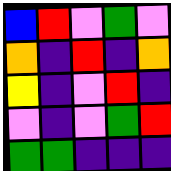[["blue", "red", "violet", "green", "violet"], ["orange", "indigo", "red", "indigo", "orange"], ["yellow", "indigo", "violet", "red", "indigo"], ["violet", "indigo", "violet", "green", "red"], ["green", "green", "indigo", "indigo", "indigo"]]